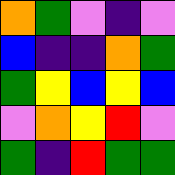[["orange", "green", "violet", "indigo", "violet"], ["blue", "indigo", "indigo", "orange", "green"], ["green", "yellow", "blue", "yellow", "blue"], ["violet", "orange", "yellow", "red", "violet"], ["green", "indigo", "red", "green", "green"]]